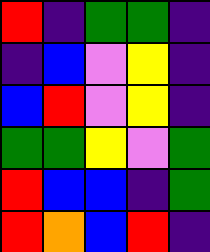[["red", "indigo", "green", "green", "indigo"], ["indigo", "blue", "violet", "yellow", "indigo"], ["blue", "red", "violet", "yellow", "indigo"], ["green", "green", "yellow", "violet", "green"], ["red", "blue", "blue", "indigo", "green"], ["red", "orange", "blue", "red", "indigo"]]